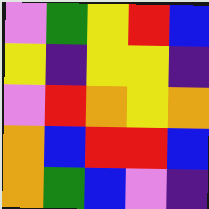[["violet", "green", "yellow", "red", "blue"], ["yellow", "indigo", "yellow", "yellow", "indigo"], ["violet", "red", "orange", "yellow", "orange"], ["orange", "blue", "red", "red", "blue"], ["orange", "green", "blue", "violet", "indigo"]]